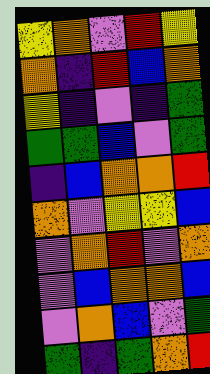[["yellow", "orange", "violet", "red", "yellow"], ["orange", "indigo", "red", "blue", "orange"], ["yellow", "indigo", "violet", "indigo", "green"], ["green", "green", "blue", "violet", "green"], ["indigo", "blue", "orange", "orange", "red"], ["orange", "violet", "yellow", "yellow", "blue"], ["violet", "orange", "red", "violet", "orange"], ["violet", "blue", "orange", "orange", "blue"], ["violet", "orange", "blue", "violet", "green"], ["green", "indigo", "green", "orange", "red"]]